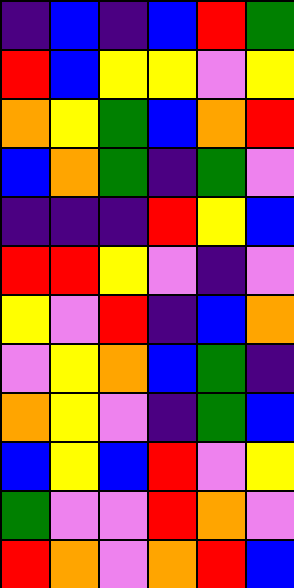[["indigo", "blue", "indigo", "blue", "red", "green"], ["red", "blue", "yellow", "yellow", "violet", "yellow"], ["orange", "yellow", "green", "blue", "orange", "red"], ["blue", "orange", "green", "indigo", "green", "violet"], ["indigo", "indigo", "indigo", "red", "yellow", "blue"], ["red", "red", "yellow", "violet", "indigo", "violet"], ["yellow", "violet", "red", "indigo", "blue", "orange"], ["violet", "yellow", "orange", "blue", "green", "indigo"], ["orange", "yellow", "violet", "indigo", "green", "blue"], ["blue", "yellow", "blue", "red", "violet", "yellow"], ["green", "violet", "violet", "red", "orange", "violet"], ["red", "orange", "violet", "orange", "red", "blue"]]